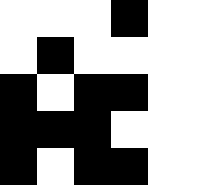[["white", "white", "white", "black", "white", "white"], ["white", "black", "white", "white", "white", "white"], ["black", "white", "black", "black", "white", "white"], ["black", "black", "black", "white", "white", "white"], ["black", "white", "black", "black", "white", "white"]]